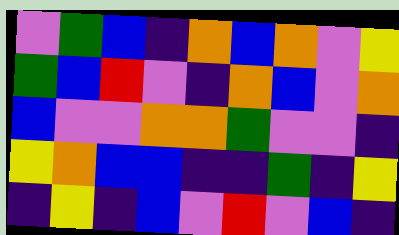[["violet", "green", "blue", "indigo", "orange", "blue", "orange", "violet", "yellow"], ["green", "blue", "red", "violet", "indigo", "orange", "blue", "violet", "orange"], ["blue", "violet", "violet", "orange", "orange", "green", "violet", "violet", "indigo"], ["yellow", "orange", "blue", "blue", "indigo", "indigo", "green", "indigo", "yellow"], ["indigo", "yellow", "indigo", "blue", "violet", "red", "violet", "blue", "indigo"]]